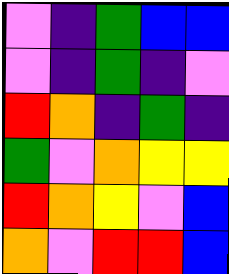[["violet", "indigo", "green", "blue", "blue"], ["violet", "indigo", "green", "indigo", "violet"], ["red", "orange", "indigo", "green", "indigo"], ["green", "violet", "orange", "yellow", "yellow"], ["red", "orange", "yellow", "violet", "blue"], ["orange", "violet", "red", "red", "blue"]]